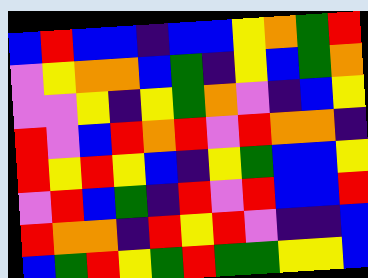[["blue", "red", "blue", "blue", "indigo", "blue", "blue", "yellow", "orange", "green", "red"], ["violet", "yellow", "orange", "orange", "blue", "green", "indigo", "yellow", "blue", "green", "orange"], ["violet", "violet", "yellow", "indigo", "yellow", "green", "orange", "violet", "indigo", "blue", "yellow"], ["red", "violet", "blue", "red", "orange", "red", "violet", "red", "orange", "orange", "indigo"], ["red", "yellow", "red", "yellow", "blue", "indigo", "yellow", "green", "blue", "blue", "yellow"], ["violet", "red", "blue", "green", "indigo", "red", "violet", "red", "blue", "blue", "red"], ["red", "orange", "orange", "indigo", "red", "yellow", "red", "violet", "indigo", "indigo", "blue"], ["blue", "green", "red", "yellow", "green", "red", "green", "green", "yellow", "yellow", "blue"]]